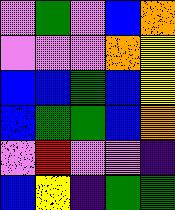[["violet", "green", "violet", "blue", "orange"], ["violet", "violet", "violet", "orange", "yellow"], ["blue", "blue", "green", "blue", "yellow"], ["blue", "green", "green", "blue", "orange"], ["violet", "red", "violet", "violet", "indigo"], ["blue", "yellow", "indigo", "green", "green"]]